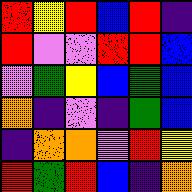[["red", "yellow", "red", "blue", "red", "indigo"], ["red", "violet", "violet", "red", "red", "blue"], ["violet", "green", "yellow", "blue", "green", "blue"], ["orange", "indigo", "violet", "indigo", "green", "blue"], ["indigo", "orange", "orange", "violet", "red", "yellow"], ["red", "green", "red", "blue", "indigo", "orange"]]